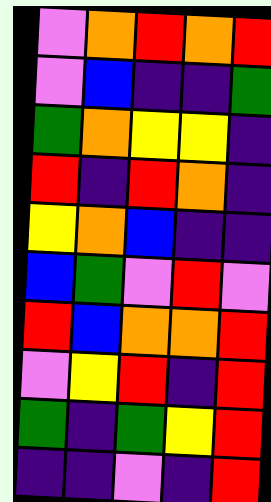[["violet", "orange", "red", "orange", "red"], ["violet", "blue", "indigo", "indigo", "green"], ["green", "orange", "yellow", "yellow", "indigo"], ["red", "indigo", "red", "orange", "indigo"], ["yellow", "orange", "blue", "indigo", "indigo"], ["blue", "green", "violet", "red", "violet"], ["red", "blue", "orange", "orange", "red"], ["violet", "yellow", "red", "indigo", "red"], ["green", "indigo", "green", "yellow", "red"], ["indigo", "indigo", "violet", "indigo", "red"]]